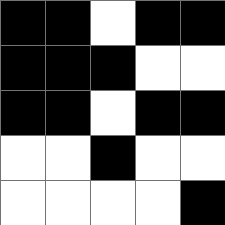[["black", "black", "white", "black", "black"], ["black", "black", "black", "white", "white"], ["black", "black", "white", "black", "black"], ["white", "white", "black", "white", "white"], ["white", "white", "white", "white", "black"]]